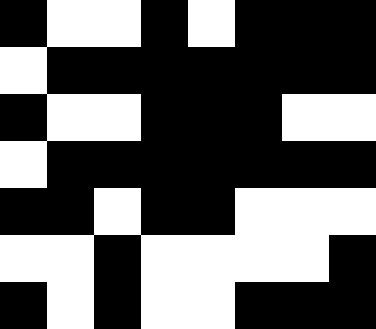[["black", "white", "white", "black", "white", "black", "black", "black"], ["white", "black", "black", "black", "black", "black", "black", "black"], ["black", "white", "white", "black", "black", "black", "white", "white"], ["white", "black", "black", "black", "black", "black", "black", "black"], ["black", "black", "white", "black", "black", "white", "white", "white"], ["white", "white", "black", "white", "white", "white", "white", "black"], ["black", "white", "black", "white", "white", "black", "black", "black"]]